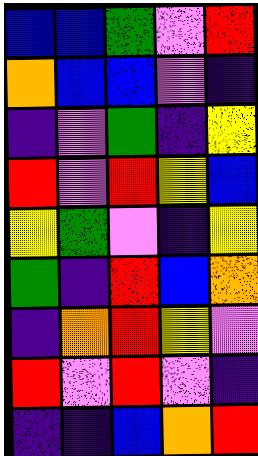[["blue", "blue", "green", "violet", "red"], ["orange", "blue", "blue", "violet", "indigo"], ["indigo", "violet", "green", "indigo", "yellow"], ["red", "violet", "red", "yellow", "blue"], ["yellow", "green", "violet", "indigo", "yellow"], ["green", "indigo", "red", "blue", "orange"], ["indigo", "orange", "red", "yellow", "violet"], ["red", "violet", "red", "violet", "indigo"], ["indigo", "indigo", "blue", "orange", "red"]]